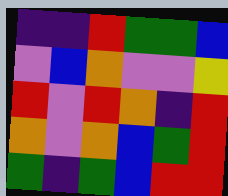[["indigo", "indigo", "red", "green", "green", "blue"], ["violet", "blue", "orange", "violet", "violet", "yellow"], ["red", "violet", "red", "orange", "indigo", "red"], ["orange", "violet", "orange", "blue", "green", "red"], ["green", "indigo", "green", "blue", "red", "red"]]